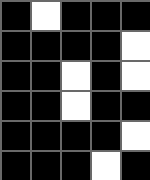[["black", "white", "black", "black", "black"], ["black", "black", "black", "black", "white"], ["black", "black", "white", "black", "white"], ["black", "black", "white", "black", "black"], ["black", "black", "black", "black", "white"], ["black", "black", "black", "white", "black"]]